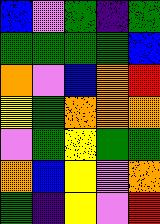[["blue", "violet", "green", "indigo", "green"], ["green", "green", "green", "green", "blue"], ["orange", "violet", "blue", "orange", "red"], ["yellow", "green", "orange", "orange", "orange"], ["violet", "green", "yellow", "green", "green"], ["orange", "blue", "yellow", "violet", "orange"], ["green", "indigo", "yellow", "violet", "red"]]